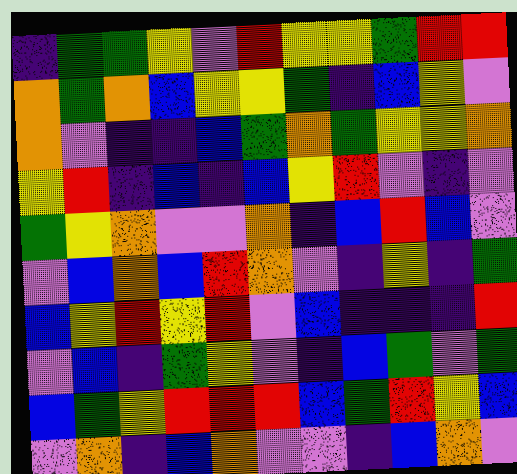[["indigo", "green", "green", "yellow", "violet", "red", "yellow", "yellow", "green", "red", "red"], ["orange", "green", "orange", "blue", "yellow", "yellow", "green", "indigo", "blue", "yellow", "violet"], ["orange", "violet", "indigo", "indigo", "blue", "green", "orange", "green", "yellow", "yellow", "orange"], ["yellow", "red", "indigo", "blue", "indigo", "blue", "yellow", "red", "violet", "indigo", "violet"], ["green", "yellow", "orange", "violet", "violet", "orange", "indigo", "blue", "red", "blue", "violet"], ["violet", "blue", "orange", "blue", "red", "orange", "violet", "indigo", "yellow", "indigo", "green"], ["blue", "yellow", "red", "yellow", "red", "violet", "blue", "indigo", "indigo", "indigo", "red"], ["violet", "blue", "indigo", "green", "yellow", "violet", "indigo", "blue", "green", "violet", "green"], ["blue", "green", "yellow", "red", "red", "red", "blue", "green", "red", "yellow", "blue"], ["violet", "orange", "indigo", "blue", "orange", "violet", "violet", "indigo", "blue", "orange", "violet"]]